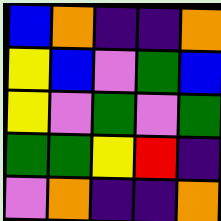[["blue", "orange", "indigo", "indigo", "orange"], ["yellow", "blue", "violet", "green", "blue"], ["yellow", "violet", "green", "violet", "green"], ["green", "green", "yellow", "red", "indigo"], ["violet", "orange", "indigo", "indigo", "orange"]]